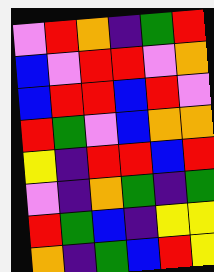[["violet", "red", "orange", "indigo", "green", "red"], ["blue", "violet", "red", "red", "violet", "orange"], ["blue", "red", "red", "blue", "red", "violet"], ["red", "green", "violet", "blue", "orange", "orange"], ["yellow", "indigo", "red", "red", "blue", "red"], ["violet", "indigo", "orange", "green", "indigo", "green"], ["red", "green", "blue", "indigo", "yellow", "yellow"], ["orange", "indigo", "green", "blue", "red", "yellow"]]